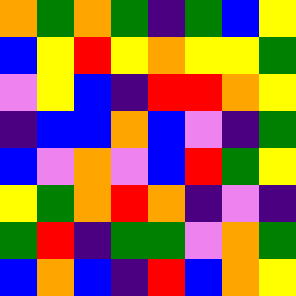[["orange", "green", "orange", "green", "indigo", "green", "blue", "yellow"], ["blue", "yellow", "red", "yellow", "orange", "yellow", "yellow", "green"], ["violet", "yellow", "blue", "indigo", "red", "red", "orange", "yellow"], ["indigo", "blue", "blue", "orange", "blue", "violet", "indigo", "green"], ["blue", "violet", "orange", "violet", "blue", "red", "green", "yellow"], ["yellow", "green", "orange", "red", "orange", "indigo", "violet", "indigo"], ["green", "red", "indigo", "green", "green", "violet", "orange", "green"], ["blue", "orange", "blue", "indigo", "red", "blue", "orange", "yellow"]]